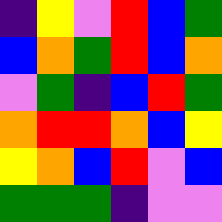[["indigo", "yellow", "violet", "red", "blue", "green"], ["blue", "orange", "green", "red", "blue", "orange"], ["violet", "green", "indigo", "blue", "red", "green"], ["orange", "red", "red", "orange", "blue", "yellow"], ["yellow", "orange", "blue", "red", "violet", "blue"], ["green", "green", "green", "indigo", "violet", "violet"]]